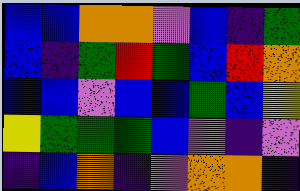[["blue", "blue", "orange", "orange", "violet", "blue", "indigo", "green"], ["blue", "indigo", "green", "red", "green", "blue", "red", "orange"], ["blue", "blue", "violet", "blue", "blue", "green", "blue", "yellow"], ["yellow", "green", "green", "green", "blue", "violet", "indigo", "violet"], ["indigo", "blue", "orange", "indigo", "violet", "orange", "orange", "indigo"]]